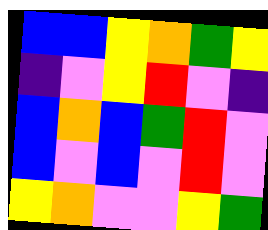[["blue", "blue", "yellow", "orange", "green", "yellow"], ["indigo", "violet", "yellow", "red", "violet", "indigo"], ["blue", "orange", "blue", "green", "red", "violet"], ["blue", "violet", "blue", "violet", "red", "violet"], ["yellow", "orange", "violet", "violet", "yellow", "green"]]